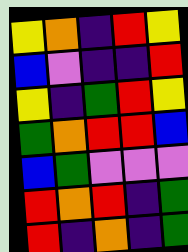[["yellow", "orange", "indigo", "red", "yellow"], ["blue", "violet", "indigo", "indigo", "red"], ["yellow", "indigo", "green", "red", "yellow"], ["green", "orange", "red", "red", "blue"], ["blue", "green", "violet", "violet", "violet"], ["red", "orange", "red", "indigo", "green"], ["red", "indigo", "orange", "indigo", "green"]]